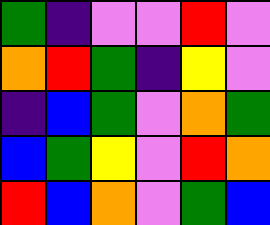[["green", "indigo", "violet", "violet", "red", "violet"], ["orange", "red", "green", "indigo", "yellow", "violet"], ["indigo", "blue", "green", "violet", "orange", "green"], ["blue", "green", "yellow", "violet", "red", "orange"], ["red", "blue", "orange", "violet", "green", "blue"]]